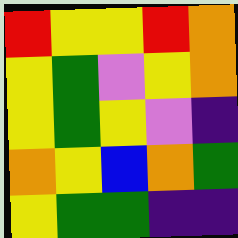[["red", "yellow", "yellow", "red", "orange"], ["yellow", "green", "violet", "yellow", "orange"], ["yellow", "green", "yellow", "violet", "indigo"], ["orange", "yellow", "blue", "orange", "green"], ["yellow", "green", "green", "indigo", "indigo"]]